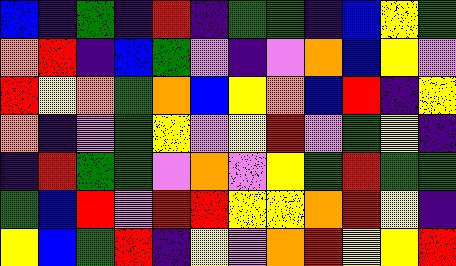[["blue", "indigo", "green", "indigo", "red", "indigo", "green", "green", "indigo", "blue", "yellow", "green"], ["orange", "red", "indigo", "blue", "green", "violet", "indigo", "violet", "orange", "blue", "yellow", "violet"], ["red", "yellow", "orange", "green", "orange", "blue", "yellow", "orange", "blue", "red", "indigo", "yellow"], ["orange", "indigo", "violet", "green", "yellow", "violet", "yellow", "red", "violet", "green", "yellow", "indigo"], ["indigo", "red", "green", "green", "violet", "orange", "violet", "yellow", "green", "red", "green", "green"], ["green", "blue", "red", "violet", "red", "red", "yellow", "yellow", "orange", "red", "yellow", "indigo"], ["yellow", "blue", "green", "red", "indigo", "yellow", "violet", "orange", "red", "yellow", "yellow", "red"]]